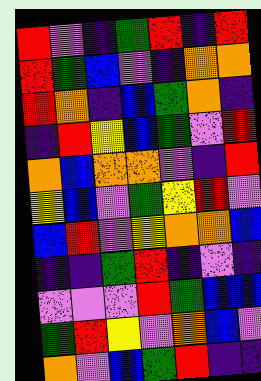[["red", "violet", "indigo", "green", "red", "indigo", "red"], ["red", "green", "blue", "violet", "indigo", "orange", "orange"], ["red", "orange", "indigo", "blue", "green", "orange", "indigo"], ["indigo", "red", "yellow", "blue", "green", "violet", "red"], ["orange", "blue", "orange", "orange", "violet", "indigo", "red"], ["yellow", "blue", "violet", "green", "yellow", "red", "violet"], ["blue", "red", "violet", "yellow", "orange", "orange", "blue"], ["indigo", "indigo", "green", "red", "indigo", "violet", "indigo"], ["violet", "violet", "violet", "red", "green", "blue", "blue"], ["green", "red", "yellow", "violet", "orange", "blue", "violet"], ["orange", "violet", "blue", "green", "red", "indigo", "indigo"]]